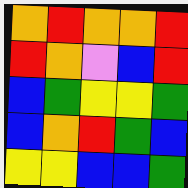[["orange", "red", "orange", "orange", "red"], ["red", "orange", "violet", "blue", "red"], ["blue", "green", "yellow", "yellow", "green"], ["blue", "orange", "red", "green", "blue"], ["yellow", "yellow", "blue", "blue", "green"]]